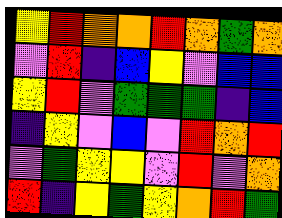[["yellow", "red", "orange", "orange", "red", "orange", "green", "orange"], ["violet", "red", "indigo", "blue", "yellow", "violet", "blue", "blue"], ["yellow", "red", "violet", "green", "green", "green", "indigo", "blue"], ["indigo", "yellow", "violet", "blue", "violet", "red", "orange", "red"], ["violet", "green", "yellow", "yellow", "violet", "red", "violet", "orange"], ["red", "indigo", "yellow", "green", "yellow", "orange", "red", "green"]]